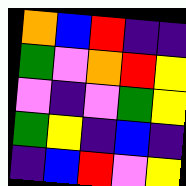[["orange", "blue", "red", "indigo", "indigo"], ["green", "violet", "orange", "red", "yellow"], ["violet", "indigo", "violet", "green", "yellow"], ["green", "yellow", "indigo", "blue", "indigo"], ["indigo", "blue", "red", "violet", "yellow"]]